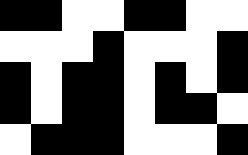[["black", "black", "white", "white", "black", "black", "white", "white"], ["white", "white", "white", "black", "white", "white", "white", "black"], ["black", "white", "black", "black", "white", "black", "white", "black"], ["black", "white", "black", "black", "white", "black", "black", "white"], ["white", "black", "black", "black", "white", "white", "white", "black"]]